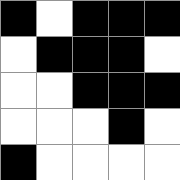[["black", "white", "black", "black", "black"], ["white", "black", "black", "black", "white"], ["white", "white", "black", "black", "black"], ["white", "white", "white", "black", "white"], ["black", "white", "white", "white", "white"]]